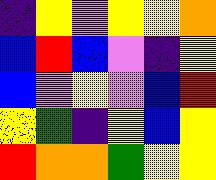[["indigo", "yellow", "violet", "yellow", "yellow", "orange"], ["blue", "red", "blue", "violet", "indigo", "yellow"], ["blue", "violet", "yellow", "violet", "blue", "red"], ["yellow", "green", "indigo", "yellow", "blue", "yellow"], ["red", "orange", "orange", "green", "yellow", "yellow"]]